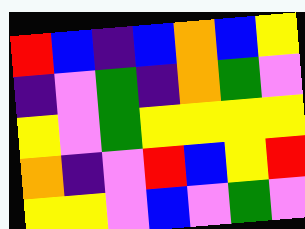[["red", "blue", "indigo", "blue", "orange", "blue", "yellow"], ["indigo", "violet", "green", "indigo", "orange", "green", "violet"], ["yellow", "violet", "green", "yellow", "yellow", "yellow", "yellow"], ["orange", "indigo", "violet", "red", "blue", "yellow", "red"], ["yellow", "yellow", "violet", "blue", "violet", "green", "violet"]]